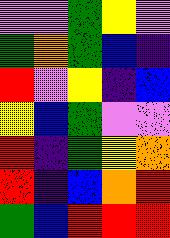[["violet", "violet", "green", "yellow", "violet"], ["green", "orange", "green", "blue", "indigo"], ["red", "violet", "yellow", "indigo", "blue"], ["yellow", "blue", "green", "violet", "violet"], ["red", "indigo", "green", "yellow", "orange"], ["red", "indigo", "blue", "orange", "red"], ["green", "blue", "red", "red", "red"]]